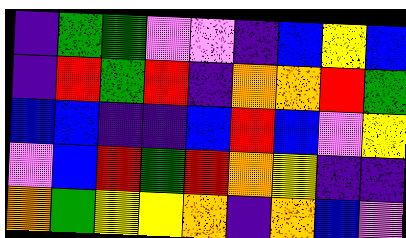[["indigo", "green", "green", "violet", "violet", "indigo", "blue", "yellow", "blue"], ["indigo", "red", "green", "red", "indigo", "orange", "orange", "red", "green"], ["blue", "blue", "indigo", "indigo", "blue", "red", "blue", "violet", "yellow"], ["violet", "blue", "red", "green", "red", "orange", "yellow", "indigo", "indigo"], ["orange", "green", "yellow", "yellow", "orange", "indigo", "orange", "blue", "violet"]]